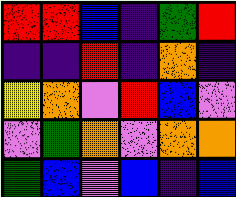[["red", "red", "blue", "indigo", "green", "red"], ["indigo", "indigo", "red", "indigo", "orange", "indigo"], ["yellow", "orange", "violet", "red", "blue", "violet"], ["violet", "green", "orange", "violet", "orange", "orange"], ["green", "blue", "violet", "blue", "indigo", "blue"]]